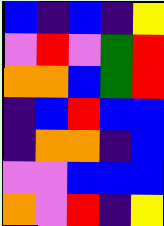[["blue", "indigo", "blue", "indigo", "yellow"], ["violet", "red", "violet", "green", "red"], ["orange", "orange", "blue", "green", "red"], ["indigo", "blue", "red", "blue", "blue"], ["indigo", "orange", "orange", "indigo", "blue"], ["violet", "violet", "blue", "blue", "blue"], ["orange", "violet", "red", "indigo", "yellow"]]